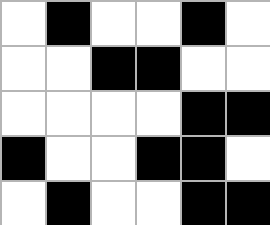[["white", "black", "white", "white", "black", "white"], ["white", "white", "black", "black", "white", "white"], ["white", "white", "white", "white", "black", "black"], ["black", "white", "white", "black", "black", "white"], ["white", "black", "white", "white", "black", "black"]]